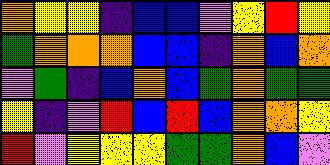[["orange", "yellow", "yellow", "indigo", "blue", "blue", "violet", "yellow", "red", "yellow"], ["green", "orange", "orange", "orange", "blue", "blue", "indigo", "orange", "blue", "orange"], ["violet", "green", "indigo", "blue", "orange", "blue", "green", "orange", "green", "green"], ["yellow", "indigo", "violet", "red", "blue", "red", "blue", "orange", "orange", "yellow"], ["red", "violet", "yellow", "yellow", "yellow", "green", "green", "orange", "blue", "violet"]]